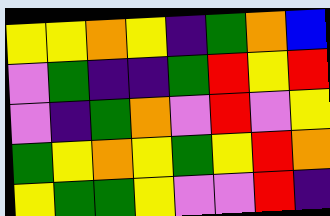[["yellow", "yellow", "orange", "yellow", "indigo", "green", "orange", "blue"], ["violet", "green", "indigo", "indigo", "green", "red", "yellow", "red"], ["violet", "indigo", "green", "orange", "violet", "red", "violet", "yellow"], ["green", "yellow", "orange", "yellow", "green", "yellow", "red", "orange"], ["yellow", "green", "green", "yellow", "violet", "violet", "red", "indigo"]]